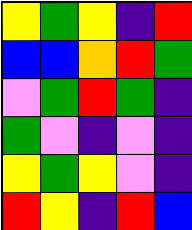[["yellow", "green", "yellow", "indigo", "red"], ["blue", "blue", "orange", "red", "green"], ["violet", "green", "red", "green", "indigo"], ["green", "violet", "indigo", "violet", "indigo"], ["yellow", "green", "yellow", "violet", "indigo"], ["red", "yellow", "indigo", "red", "blue"]]